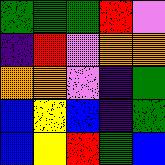[["green", "green", "green", "red", "violet"], ["indigo", "red", "violet", "orange", "orange"], ["orange", "orange", "violet", "indigo", "green"], ["blue", "yellow", "blue", "indigo", "green"], ["blue", "yellow", "red", "green", "blue"]]